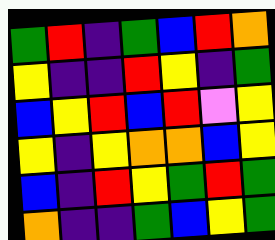[["green", "red", "indigo", "green", "blue", "red", "orange"], ["yellow", "indigo", "indigo", "red", "yellow", "indigo", "green"], ["blue", "yellow", "red", "blue", "red", "violet", "yellow"], ["yellow", "indigo", "yellow", "orange", "orange", "blue", "yellow"], ["blue", "indigo", "red", "yellow", "green", "red", "green"], ["orange", "indigo", "indigo", "green", "blue", "yellow", "green"]]